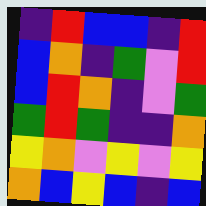[["indigo", "red", "blue", "blue", "indigo", "red"], ["blue", "orange", "indigo", "green", "violet", "red"], ["blue", "red", "orange", "indigo", "violet", "green"], ["green", "red", "green", "indigo", "indigo", "orange"], ["yellow", "orange", "violet", "yellow", "violet", "yellow"], ["orange", "blue", "yellow", "blue", "indigo", "blue"]]